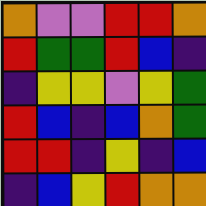[["orange", "violet", "violet", "red", "red", "orange"], ["red", "green", "green", "red", "blue", "indigo"], ["indigo", "yellow", "yellow", "violet", "yellow", "green"], ["red", "blue", "indigo", "blue", "orange", "green"], ["red", "red", "indigo", "yellow", "indigo", "blue"], ["indigo", "blue", "yellow", "red", "orange", "orange"]]